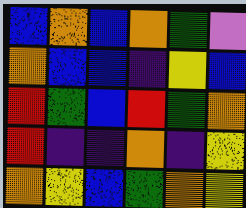[["blue", "orange", "blue", "orange", "green", "violet"], ["orange", "blue", "blue", "indigo", "yellow", "blue"], ["red", "green", "blue", "red", "green", "orange"], ["red", "indigo", "indigo", "orange", "indigo", "yellow"], ["orange", "yellow", "blue", "green", "orange", "yellow"]]